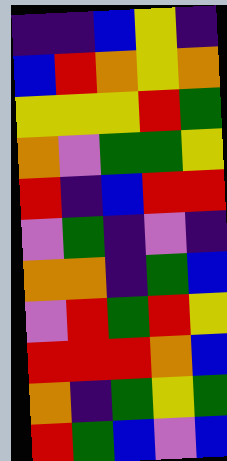[["indigo", "indigo", "blue", "yellow", "indigo"], ["blue", "red", "orange", "yellow", "orange"], ["yellow", "yellow", "yellow", "red", "green"], ["orange", "violet", "green", "green", "yellow"], ["red", "indigo", "blue", "red", "red"], ["violet", "green", "indigo", "violet", "indigo"], ["orange", "orange", "indigo", "green", "blue"], ["violet", "red", "green", "red", "yellow"], ["red", "red", "red", "orange", "blue"], ["orange", "indigo", "green", "yellow", "green"], ["red", "green", "blue", "violet", "blue"]]